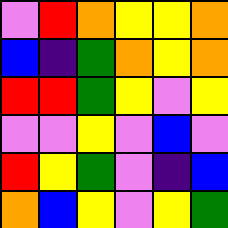[["violet", "red", "orange", "yellow", "yellow", "orange"], ["blue", "indigo", "green", "orange", "yellow", "orange"], ["red", "red", "green", "yellow", "violet", "yellow"], ["violet", "violet", "yellow", "violet", "blue", "violet"], ["red", "yellow", "green", "violet", "indigo", "blue"], ["orange", "blue", "yellow", "violet", "yellow", "green"]]